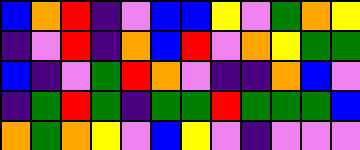[["blue", "orange", "red", "indigo", "violet", "blue", "blue", "yellow", "violet", "green", "orange", "yellow"], ["indigo", "violet", "red", "indigo", "orange", "blue", "red", "violet", "orange", "yellow", "green", "green"], ["blue", "indigo", "violet", "green", "red", "orange", "violet", "indigo", "indigo", "orange", "blue", "violet"], ["indigo", "green", "red", "green", "indigo", "green", "green", "red", "green", "green", "green", "blue"], ["orange", "green", "orange", "yellow", "violet", "blue", "yellow", "violet", "indigo", "violet", "violet", "violet"]]